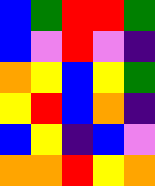[["blue", "green", "red", "red", "green"], ["blue", "violet", "red", "violet", "indigo"], ["orange", "yellow", "blue", "yellow", "green"], ["yellow", "red", "blue", "orange", "indigo"], ["blue", "yellow", "indigo", "blue", "violet"], ["orange", "orange", "red", "yellow", "orange"]]